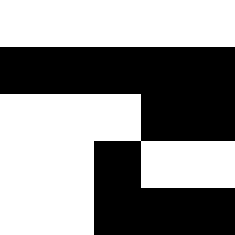[["white", "white", "white", "white", "white"], ["black", "black", "black", "black", "black"], ["white", "white", "white", "black", "black"], ["white", "white", "black", "white", "white"], ["white", "white", "black", "black", "black"]]